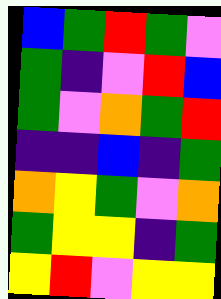[["blue", "green", "red", "green", "violet"], ["green", "indigo", "violet", "red", "blue"], ["green", "violet", "orange", "green", "red"], ["indigo", "indigo", "blue", "indigo", "green"], ["orange", "yellow", "green", "violet", "orange"], ["green", "yellow", "yellow", "indigo", "green"], ["yellow", "red", "violet", "yellow", "yellow"]]